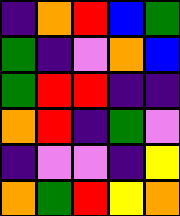[["indigo", "orange", "red", "blue", "green"], ["green", "indigo", "violet", "orange", "blue"], ["green", "red", "red", "indigo", "indigo"], ["orange", "red", "indigo", "green", "violet"], ["indigo", "violet", "violet", "indigo", "yellow"], ["orange", "green", "red", "yellow", "orange"]]